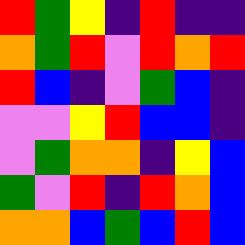[["red", "green", "yellow", "indigo", "red", "indigo", "indigo"], ["orange", "green", "red", "violet", "red", "orange", "red"], ["red", "blue", "indigo", "violet", "green", "blue", "indigo"], ["violet", "violet", "yellow", "red", "blue", "blue", "indigo"], ["violet", "green", "orange", "orange", "indigo", "yellow", "blue"], ["green", "violet", "red", "indigo", "red", "orange", "blue"], ["orange", "orange", "blue", "green", "blue", "red", "blue"]]